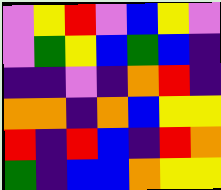[["violet", "yellow", "red", "violet", "blue", "yellow", "violet"], ["violet", "green", "yellow", "blue", "green", "blue", "indigo"], ["indigo", "indigo", "violet", "indigo", "orange", "red", "indigo"], ["orange", "orange", "indigo", "orange", "blue", "yellow", "yellow"], ["red", "indigo", "red", "blue", "indigo", "red", "orange"], ["green", "indigo", "blue", "blue", "orange", "yellow", "yellow"]]